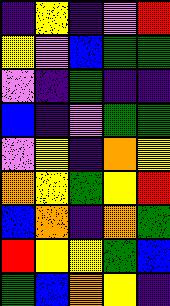[["indigo", "yellow", "indigo", "violet", "red"], ["yellow", "violet", "blue", "green", "green"], ["violet", "indigo", "green", "indigo", "indigo"], ["blue", "indigo", "violet", "green", "green"], ["violet", "yellow", "indigo", "orange", "yellow"], ["orange", "yellow", "green", "yellow", "red"], ["blue", "orange", "indigo", "orange", "green"], ["red", "yellow", "yellow", "green", "blue"], ["green", "blue", "orange", "yellow", "indigo"]]